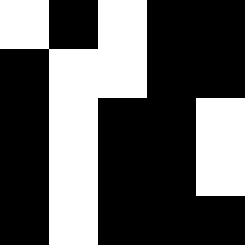[["white", "black", "white", "black", "black"], ["black", "white", "white", "black", "black"], ["black", "white", "black", "black", "white"], ["black", "white", "black", "black", "white"], ["black", "white", "black", "black", "black"]]